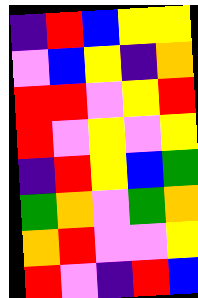[["indigo", "red", "blue", "yellow", "yellow"], ["violet", "blue", "yellow", "indigo", "orange"], ["red", "red", "violet", "yellow", "red"], ["red", "violet", "yellow", "violet", "yellow"], ["indigo", "red", "yellow", "blue", "green"], ["green", "orange", "violet", "green", "orange"], ["orange", "red", "violet", "violet", "yellow"], ["red", "violet", "indigo", "red", "blue"]]